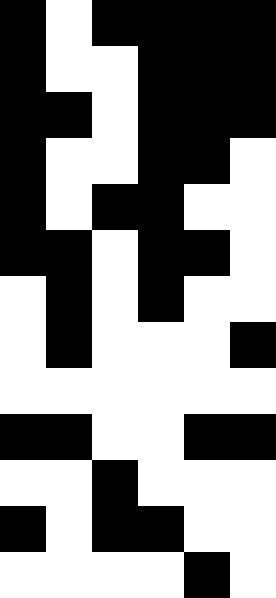[["black", "white", "black", "black", "black", "black"], ["black", "white", "white", "black", "black", "black"], ["black", "black", "white", "black", "black", "black"], ["black", "white", "white", "black", "black", "white"], ["black", "white", "black", "black", "white", "white"], ["black", "black", "white", "black", "black", "white"], ["white", "black", "white", "black", "white", "white"], ["white", "black", "white", "white", "white", "black"], ["white", "white", "white", "white", "white", "white"], ["black", "black", "white", "white", "black", "black"], ["white", "white", "black", "white", "white", "white"], ["black", "white", "black", "black", "white", "white"], ["white", "white", "white", "white", "black", "white"]]